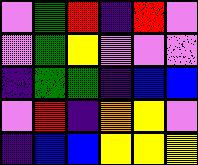[["violet", "green", "red", "indigo", "red", "violet"], ["violet", "green", "yellow", "violet", "violet", "violet"], ["indigo", "green", "green", "indigo", "blue", "blue"], ["violet", "red", "indigo", "orange", "yellow", "violet"], ["indigo", "blue", "blue", "yellow", "yellow", "yellow"]]